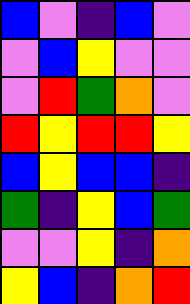[["blue", "violet", "indigo", "blue", "violet"], ["violet", "blue", "yellow", "violet", "violet"], ["violet", "red", "green", "orange", "violet"], ["red", "yellow", "red", "red", "yellow"], ["blue", "yellow", "blue", "blue", "indigo"], ["green", "indigo", "yellow", "blue", "green"], ["violet", "violet", "yellow", "indigo", "orange"], ["yellow", "blue", "indigo", "orange", "red"]]